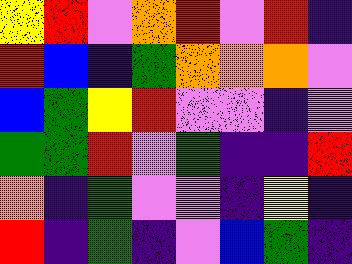[["yellow", "red", "violet", "orange", "red", "violet", "red", "indigo"], ["red", "blue", "indigo", "green", "orange", "orange", "orange", "violet"], ["blue", "green", "yellow", "red", "violet", "violet", "indigo", "violet"], ["green", "green", "red", "violet", "green", "indigo", "indigo", "red"], ["orange", "indigo", "green", "violet", "violet", "indigo", "yellow", "indigo"], ["red", "indigo", "green", "indigo", "violet", "blue", "green", "indigo"]]